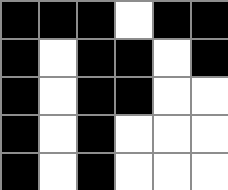[["black", "black", "black", "white", "black", "black"], ["black", "white", "black", "black", "white", "black"], ["black", "white", "black", "black", "white", "white"], ["black", "white", "black", "white", "white", "white"], ["black", "white", "black", "white", "white", "white"]]